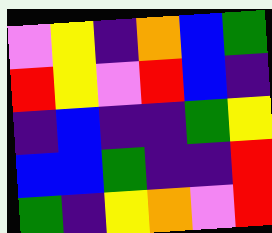[["violet", "yellow", "indigo", "orange", "blue", "green"], ["red", "yellow", "violet", "red", "blue", "indigo"], ["indigo", "blue", "indigo", "indigo", "green", "yellow"], ["blue", "blue", "green", "indigo", "indigo", "red"], ["green", "indigo", "yellow", "orange", "violet", "red"]]